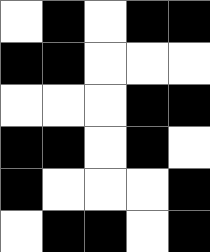[["white", "black", "white", "black", "black"], ["black", "black", "white", "white", "white"], ["white", "white", "white", "black", "black"], ["black", "black", "white", "black", "white"], ["black", "white", "white", "white", "black"], ["white", "black", "black", "white", "black"]]